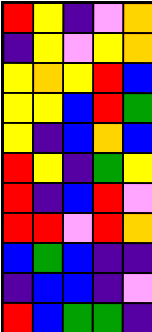[["red", "yellow", "indigo", "violet", "orange"], ["indigo", "yellow", "violet", "yellow", "orange"], ["yellow", "orange", "yellow", "red", "blue"], ["yellow", "yellow", "blue", "red", "green"], ["yellow", "indigo", "blue", "orange", "blue"], ["red", "yellow", "indigo", "green", "yellow"], ["red", "indigo", "blue", "red", "violet"], ["red", "red", "violet", "red", "orange"], ["blue", "green", "blue", "indigo", "indigo"], ["indigo", "blue", "blue", "indigo", "violet"], ["red", "blue", "green", "green", "indigo"]]